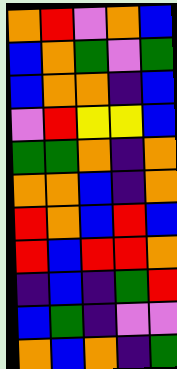[["orange", "red", "violet", "orange", "blue"], ["blue", "orange", "green", "violet", "green"], ["blue", "orange", "orange", "indigo", "blue"], ["violet", "red", "yellow", "yellow", "blue"], ["green", "green", "orange", "indigo", "orange"], ["orange", "orange", "blue", "indigo", "orange"], ["red", "orange", "blue", "red", "blue"], ["red", "blue", "red", "red", "orange"], ["indigo", "blue", "indigo", "green", "red"], ["blue", "green", "indigo", "violet", "violet"], ["orange", "blue", "orange", "indigo", "green"]]